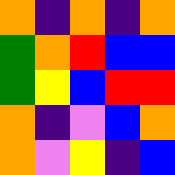[["orange", "indigo", "orange", "indigo", "orange"], ["green", "orange", "red", "blue", "blue"], ["green", "yellow", "blue", "red", "red"], ["orange", "indigo", "violet", "blue", "orange"], ["orange", "violet", "yellow", "indigo", "blue"]]